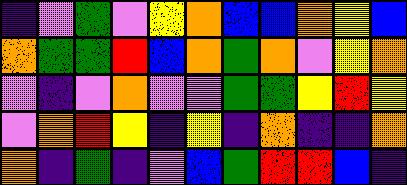[["indigo", "violet", "green", "violet", "yellow", "orange", "blue", "blue", "orange", "yellow", "blue"], ["orange", "green", "green", "red", "blue", "orange", "green", "orange", "violet", "yellow", "orange"], ["violet", "indigo", "violet", "orange", "violet", "violet", "green", "green", "yellow", "red", "yellow"], ["violet", "orange", "red", "yellow", "indigo", "yellow", "indigo", "orange", "indigo", "indigo", "orange"], ["orange", "indigo", "green", "indigo", "violet", "blue", "green", "red", "red", "blue", "indigo"]]